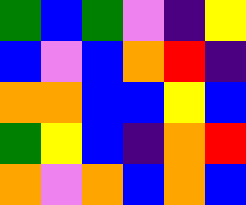[["green", "blue", "green", "violet", "indigo", "yellow"], ["blue", "violet", "blue", "orange", "red", "indigo"], ["orange", "orange", "blue", "blue", "yellow", "blue"], ["green", "yellow", "blue", "indigo", "orange", "red"], ["orange", "violet", "orange", "blue", "orange", "blue"]]